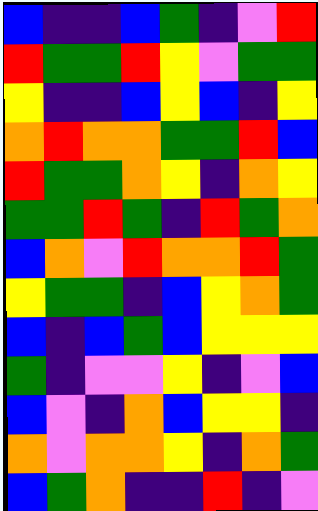[["blue", "indigo", "indigo", "blue", "green", "indigo", "violet", "red"], ["red", "green", "green", "red", "yellow", "violet", "green", "green"], ["yellow", "indigo", "indigo", "blue", "yellow", "blue", "indigo", "yellow"], ["orange", "red", "orange", "orange", "green", "green", "red", "blue"], ["red", "green", "green", "orange", "yellow", "indigo", "orange", "yellow"], ["green", "green", "red", "green", "indigo", "red", "green", "orange"], ["blue", "orange", "violet", "red", "orange", "orange", "red", "green"], ["yellow", "green", "green", "indigo", "blue", "yellow", "orange", "green"], ["blue", "indigo", "blue", "green", "blue", "yellow", "yellow", "yellow"], ["green", "indigo", "violet", "violet", "yellow", "indigo", "violet", "blue"], ["blue", "violet", "indigo", "orange", "blue", "yellow", "yellow", "indigo"], ["orange", "violet", "orange", "orange", "yellow", "indigo", "orange", "green"], ["blue", "green", "orange", "indigo", "indigo", "red", "indigo", "violet"]]